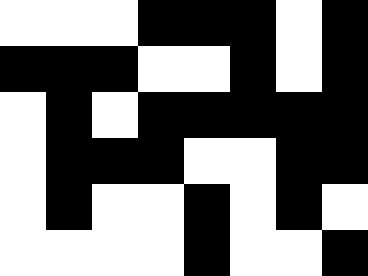[["white", "white", "white", "black", "black", "black", "white", "black"], ["black", "black", "black", "white", "white", "black", "white", "black"], ["white", "black", "white", "black", "black", "black", "black", "black"], ["white", "black", "black", "black", "white", "white", "black", "black"], ["white", "black", "white", "white", "black", "white", "black", "white"], ["white", "white", "white", "white", "black", "white", "white", "black"]]